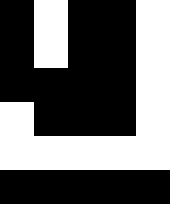[["black", "white", "black", "black", "white"], ["black", "white", "black", "black", "white"], ["black", "black", "black", "black", "white"], ["white", "black", "black", "black", "white"], ["white", "white", "white", "white", "white"], ["black", "black", "black", "black", "black"]]